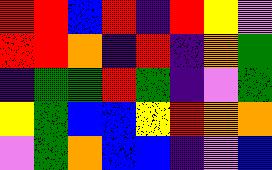[["red", "red", "blue", "red", "indigo", "red", "yellow", "violet"], ["red", "red", "orange", "indigo", "red", "indigo", "orange", "green"], ["indigo", "green", "green", "red", "green", "indigo", "violet", "green"], ["yellow", "green", "blue", "blue", "yellow", "red", "orange", "orange"], ["violet", "green", "orange", "blue", "blue", "indigo", "violet", "blue"]]